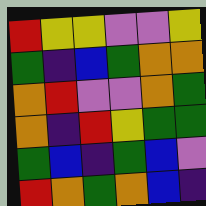[["red", "yellow", "yellow", "violet", "violet", "yellow"], ["green", "indigo", "blue", "green", "orange", "orange"], ["orange", "red", "violet", "violet", "orange", "green"], ["orange", "indigo", "red", "yellow", "green", "green"], ["green", "blue", "indigo", "green", "blue", "violet"], ["red", "orange", "green", "orange", "blue", "indigo"]]